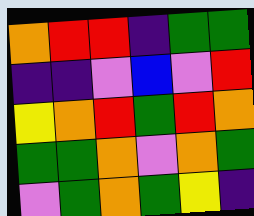[["orange", "red", "red", "indigo", "green", "green"], ["indigo", "indigo", "violet", "blue", "violet", "red"], ["yellow", "orange", "red", "green", "red", "orange"], ["green", "green", "orange", "violet", "orange", "green"], ["violet", "green", "orange", "green", "yellow", "indigo"]]